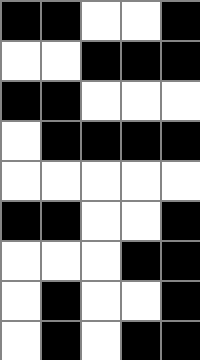[["black", "black", "white", "white", "black"], ["white", "white", "black", "black", "black"], ["black", "black", "white", "white", "white"], ["white", "black", "black", "black", "black"], ["white", "white", "white", "white", "white"], ["black", "black", "white", "white", "black"], ["white", "white", "white", "black", "black"], ["white", "black", "white", "white", "black"], ["white", "black", "white", "black", "black"]]